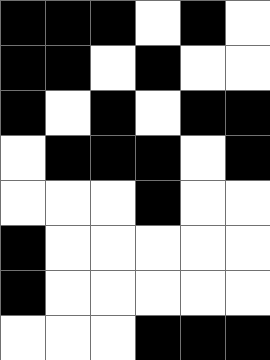[["black", "black", "black", "white", "black", "white"], ["black", "black", "white", "black", "white", "white"], ["black", "white", "black", "white", "black", "black"], ["white", "black", "black", "black", "white", "black"], ["white", "white", "white", "black", "white", "white"], ["black", "white", "white", "white", "white", "white"], ["black", "white", "white", "white", "white", "white"], ["white", "white", "white", "black", "black", "black"]]